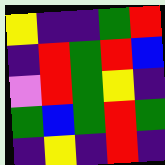[["yellow", "indigo", "indigo", "green", "red"], ["indigo", "red", "green", "red", "blue"], ["violet", "red", "green", "yellow", "indigo"], ["green", "blue", "green", "red", "green"], ["indigo", "yellow", "indigo", "red", "indigo"]]